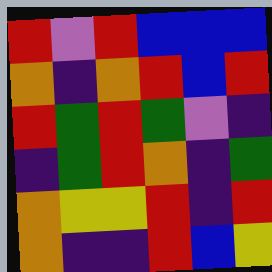[["red", "violet", "red", "blue", "blue", "blue"], ["orange", "indigo", "orange", "red", "blue", "red"], ["red", "green", "red", "green", "violet", "indigo"], ["indigo", "green", "red", "orange", "indigo", "green"], ["orange", "yellow", "yellow", "red", "indigo", "red"], ["orange", "indigo", "indigo", "red", "blue", "yellow"]]